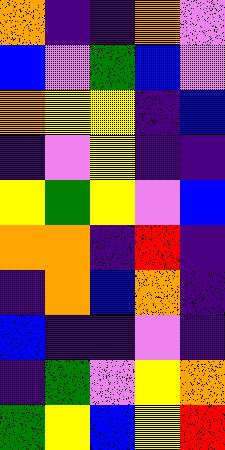[["orange", "indigo", "indigo", "orange", "violet"], ["blue", "violet", "green", "blue", "violet"], ["orange", "yellow", "yellow", "indigo", "blue"], ["indigo", "violet", "yellow", "indigo", "indigo"], ["yellow", "green", "yellow", "violet", "blue"], ["orange", "orange", "indigo", "red", "indigo"], ["indigo", "orange", "blue", "orange", "indigo"], ["blue", "indigo", "indigo", "violet", "indigo"], ["indigo", "green", "violet", "yellow", "orange"], ["green", "yellow", "blue", "yellow", "red"]]